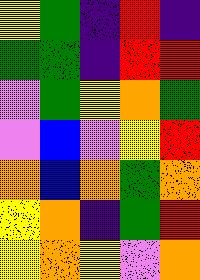[["yellow", "green", "indigo", "red", "indigo"], ["green", "green", "indigo", "red", "red"], ["violet", "green", "yellow", "orange", "green"], ["violet", "blue", "violet", "yellow", "red"], ["orange", "blue", "orange", "green", "orange"], ["yellow", "orange", "indigo", "green", "red"], ["yellow", "orange", "yellow", "violet", "orange"]]